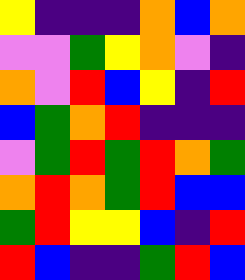[["yellow", "indigo", "indigo", "indigo", "orange", "blue", "orange"], ["violet", "violet", "green", "yellow", "orange", "violet", "indigo"], ["orange", "violet", "red", "blue", "yellow", "indigo", "red"], ["blue", "green", "orange", "red", "indigo", "indigo", "indigo"], ["violet", "green", "red", "green", "red", "orange", "green"], ["orange", "red", "orange", "green", "red", "blue", "blue"], ["green", "red", "yellow", "yellow", "blue", "indigo", "red"], ["red", "blue", "indigo", "indigo", "green", "red", "blue"]]